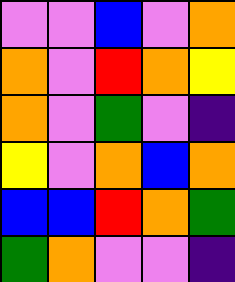[["violet", "violet", "blue", "violet", "orange"], ["orange", "violet", "red", "orange", "yellow"], ["orange", "violet", "green", "violet", "indigo"], ["yellow", "violet", "orange", "blue", "orange"], ["blue", "blue", "red", "orange", "green"], ["green", "orange", "violet", "violet", "indigo"]]